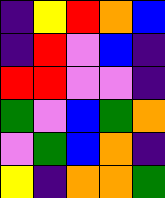[["indigo", "yellow", "red", "orange", "blue"], ["indigo", "red", "violet", "blue", "indigo"], ["red", "red", "violet", "violet", "indigo"], ["green", "violet", "blue", "green", "orange"], ["violet", "green", "blue", "orange", "indigo"], ["yellow", "indigo", "orange", "orange", "green"]]